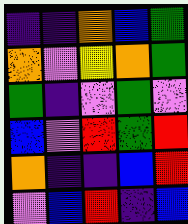[["indigo", "indigo", "orange", "blue", "green"], ["orange", "violet", "yellow", "orange", "green"], ["green", "indigo", "violet", "green", "violet"], ["blue", "violet", "red", "green", "red"], ["orange", "indigo", "indigo", "blue", "red"], ["violet", "blue", "red", "indigo", "blue"]]